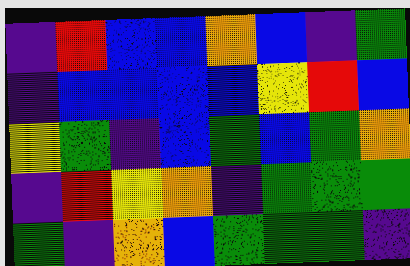[["indigo", "red", "blue", "blue", "orange", "blue", "indigo", "green"], ["indigo", "blue", "blue", "blue", "blue", "yellow", "red", "blue"], ["yellow", "green", "indigo", "blue", "green", "blue", "green", "orange"], ["indigo", "red", "yellow", "orange", "indigo", "green", "green", "green"], ["green", "indigo", "orange", "blue", "green", "green", "green", "indigo"]]